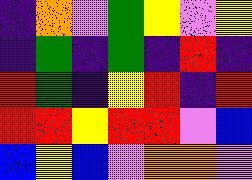[["indigo", "orange", "violet", "green", "yellow", "violet", "yellow"], ["indigo", "green", "indigo", "green", "indigo", "red", "indigo"], ["red", "green", "indigo", "yellow", "red", "indigo", "red"], ["red", "red", "yellow", "red", "red", "violet", "blue"], ["blue", "yellow", "blue", "violet", "orange", "orange", "violet"]]